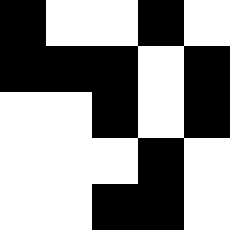[["black", "white", "white", "black", "white"], ["black", "black", "black", "white", "black"], ["white", "white", "black", "white", "black"], ["white", "white", "white", "black", "white"], ["white", "white", "black", "black", "white"]]